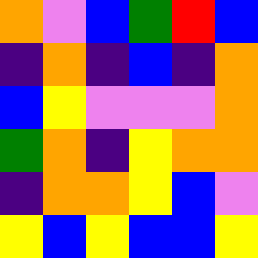[["orange", "violet", "blue", "green", "red", "blue"], ["indigo", "orange", "indigo", "blue", "indigo", "orange"], ["blue", "yellow", "violet", "violet", "violet", "orange"], ["green", "orange", "indigo", "yellow", "orange", "orange"], ["indigo", "orange", "orange", "yellow", "blue", "violet"], ["yellow", "blue", "yellow", "blue", "blue", "yellow"]]